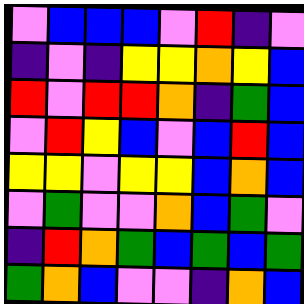[["violet", "blue", "blue", "blue", "violet", "red", "indigo", "violet"], ["indigo", "violet", "indigo", "yellow", "yellow", "orange", "yellow", "blue"], ["red", "violet", "red", "red", "orange", "indigo", "green", "blue"], ["violet", "red", "yellow", "blue", "violet", "blue", "red", "blue"], ["yellow", "yellow", "violet", "yellow", "yellow", "blue", "orange", "blue"], ["violet", "green", "violet", "violet", "orange", "blue", "green", "violet"], ["indigo", "red", "orange", "green", "blue", "green", "blue", "green"], ["green", "orange", "blue", "violet", "violet", "indigo", "orange", "blue"]]